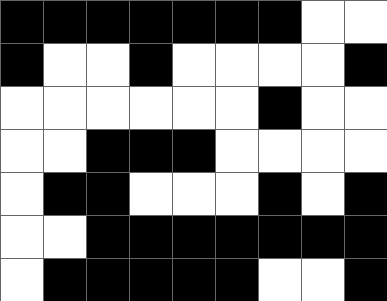[["black", "black", "black", "black", "black", "black", "black", "white", "white"], ["black", "white", "white", "black", "white", "white", "white", "white", "black"], ["white", "white", "white", "white", "white", "white", "black", "white", "white"], ["white", "white", "black", "black", "black", "white", "white", "white", "white"], ["white", "black", "black", "white", "white", "white", "black", "white", "black"], ["white", "white", "black", "black", "black", "black", "black", "black", "black"], ["white", "black", "black", "black", "black", "black", "white", "white", "black"]]